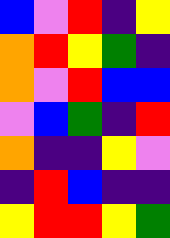[["blue", "violet", "red", "indigo", "yellow"], ["orange", "red", "yellow", "green", "indigo"], ["orange", "violet", "red", "blue", "blue"], ["violet", "blue", "green", "indigo", "red"], ["orange", "indigo", "indigo", "yellow", "violet"], ["indigo", "red", "blue", "indigo", "indigo"], ["yellow", "red", "red", "yellow", "green"]]